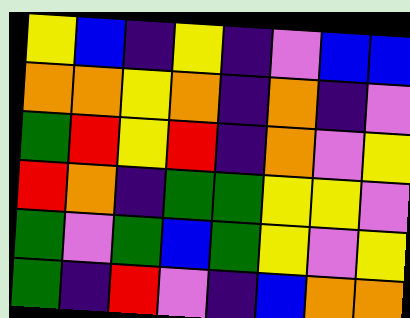[["yellow", "blue", "indigo", "yellow", "indigo", "violet", "blue", "blue"], ["orange", "orange", "yellow", "orange", "indigo", "orange", "indigo", "violet"], ["green", "red", "yellow", "red", "indigo", "orange", "violet", "yellow"], ["red", "orange", "indigo", "green", "green", "yellow", "yellow", "violet"], ["green", "violet", "green", "blue", "green", "yellow", "violet", "yellow"], ["green", "indigo", "red", "violet", "indigo", "blue", "orange", "orange"]]